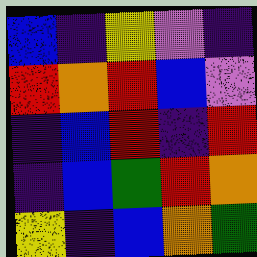[["blue", "indigo", "yellow", "violet", "indigo"], ["red", "orange", "red", "blue", "violet"], ["indigo", "blue", "red", "indigo", "red"], ["indigo", "blue", "green", "red", "orange"], ["yellow", "indigo", "blue", "orange", "green"]]